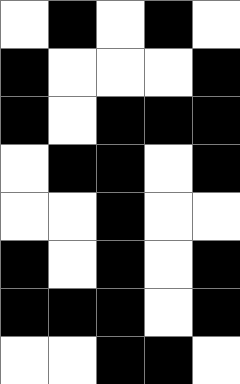[["white", "black", "white", "black", "white"], ["black", "white", "white", "white", "black"], ["black", "white", "black", "black", "black"], ["white", "black", "black", "white", "black"], ["white", "white", "black", "white", "white"], ["black", "white", "black", "white", "black"], ["black", "black", "black", "white", "black"], ["white", "white", "black", "black", "white"]]